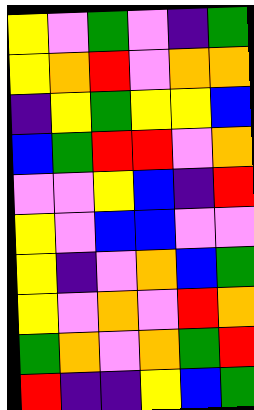[["yellow", "violet", "green", "violet", "indigo", "green"], ["yellow", "orange", "red", "violet", "orange", "orange"], ["indigo", "yellow", "green", "yellow", "yellow", "blue"], ["blue", "green", "red", "red", "violet", "orange"], ["violet", "violet", "yellow", "blue", "indigo", "red"], ["yellow", "violet", "blue", "blue", "violet", "violet"], ["yellow", "indigo", "violet", "orange", "blue", "green"], ["yellow", "violet", "orange", "violet", "red", "orange"], ["green", "orange", "violet", "orange", "green", "red"], ["red", "indigo", "indigo", "yellow", "blue", "green"]]